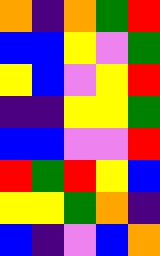[["orange", "indigo", "orange", "green", "red"], ["blue", "blue", "yellow", "violet", "green"], ["yellow", "blue", "violet", "yellow", "red"], ["indigo", "indigo", "yellow", "yellow", "green"], ["blue", "blue", "violet", "violet", "red"], ["red", "green", "red", "yellow", "blue"], ["yellow", "yellow", "green", "orange", "indigo"], ["blue", "indigo", "violet", "blue", "orange"]]